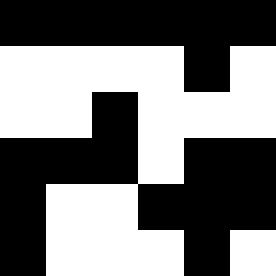[["black", "black", "black", "black", "black", "black"], ["white", "white", "white", "white", "black", "white"], ["white", "white", "black", "white", "white", "white"], ["black", "black", "black", "white", "black", "black"], ["black", "white", "white", "black", "black", "black"], ["black", "white", "white", "white", "black", "white"]]